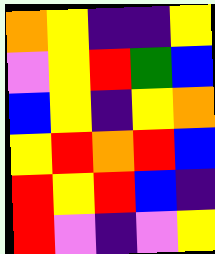[["orange", "yellow", "indigo", "indigo", "yellow"], ["violet", "yellow", "red", "green", "blue"], ["blue", "yellow", "indigo", "yellow", "orange"], ["yellow", "red", "orange", "red", "blue"], ["red", "yellow", "red", "blue", "indigo"], ["red", "violet", "indigo", "violet", "yellow"]]